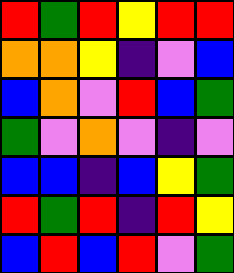[["red", "green", "red", "yellow", "red", "red"], ["orange", "orange", "yellow", "indigo", "violet", "blue"], ["blue", "orange", "violet", "red", "blue", "green"], ["green", "violet", "orange", "violet", "indigo", "violet"], ["blue", "blue", "indigo", "blue", "yellow", "green"], ["red", "green", "red", "indigo", "red", "yellow"], ["blue", "red", "blue", "red", "violet", "green"]]